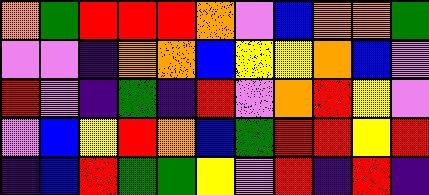[["orange", "green", "red", "red", "red", "orange", "violet", "blue", "orange", "orange", "green"], ["violet", "violet", "indigo", "orange", "orange", "blue", "yellow", "yellow", "orange", "blue", "violet"], ["red", "violet", "indigo", "green", "indigo", "red", "violet", "orange", "red", "yellow", "violet"], ["violet", "blue", "yellow", "red", "orange", "blue", "green", "red", "red", "yellow", "red"], ["indigo", "blue", "red", "green", "green", "yellow", "violet", "red", "indigo", "red", "indigo"]]